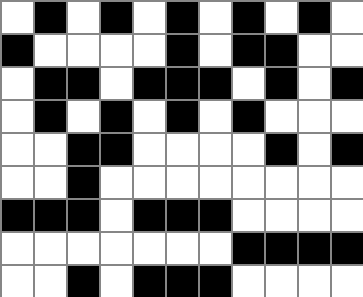[["white", "black", "white", "black", "white", "black", "white", "black", "white", "black", "white"], ["black", "white", "white", "white", "white", "black", "white", "black", "black", "white", "white"], ["white", "black", "black", "white", "black", "black", "black", "white", "black", "white", "black"], ["white", "black", "white", "black", "white", "black", "white", "black", "white", "white", "white"], ["white", "white", "black", "black", "white", "white", "white", "white", "black", "white", "black"], ["white", "white", "black", "white", "white", "white", "white", "white", "white", "white", "white"], ["black", "black", "black", "white", "black", "black", "black", "white", "white", "white", "white"], ["white", "white", "white", "white", "white", "white", "white", "black", "black", "black", "black"], ["white", "white", "black", "white", "black", "black", "black", "white", "white", "white", "white"]]